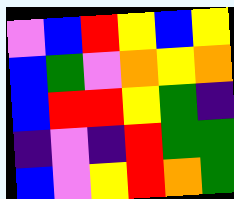[["violet", "blue", "red", "yellow", "blue", "yellow"], ["blue", "green", "violet", "orange", "yellow", "orange"], ["blue", "red", "red", "yellow", "green", "indigo"], ["indigo", "violet", "indigo", "red", "green", "green"], ["blue", "violet", "yellow", "red", "orange", "green"]]